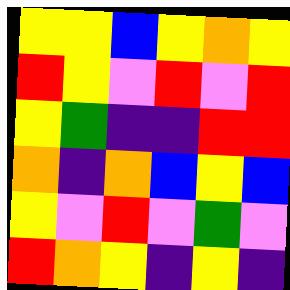[["yellow", "yellow", "blue", "yellow", "orange", "yellow"], ["red", "yellow", "violet", "red", "violet", "red"], ["yellow", "green", "indigo", "indigo", "red", "red"], ["orange", "indigo", "orange", "blue", "yellow", "blue"], ["yellow", "violet", "red", "violet", "green", "violet"], ["red", "orange", "yellow", "indigo", "yellow", "indigo"]]